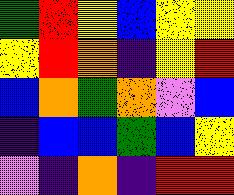[["green", "red", "yellow", "blue", "yellow", "yellow"], ["yellow", "red", "orange", "indigo", "yellow", "red"], ["blue", "orange", "green", "orange", "violet", "blue"], ["indigo", "blue", "blue", "green", "blue", "yellow"], ["violet", "indigo", "orange", "indigo", "red", "red"]]